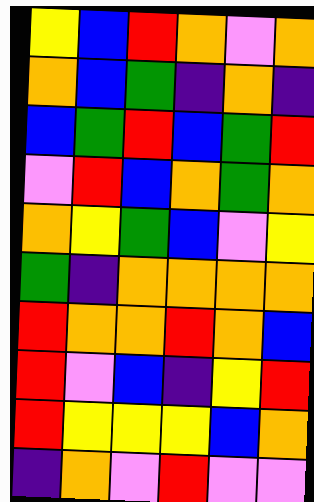[["yellow", "blue", "red", "orange", "violet", "orange"], ["orange", "blue", "green", "indigo", "orange", "indigo"], ["blue", "green", "red", "blue", "green", "red"], ["violet", "red", "blue", "orange", "green", "orange"], ["orange", "yellow", "green", "blue", "violet", "yellow"], ["green", "indigo", "orange", "orange", "orange", "orange"], ["red", "orange", "orange", "red", "orange", "blue"], ["red", "violet", "blue", "indigo", "yellow", "red"], ["red", "yellow", "yellow", "yellow", "blue", "orange"], ["indigo", "orange", "violet", "red", "violet", "violet"]]